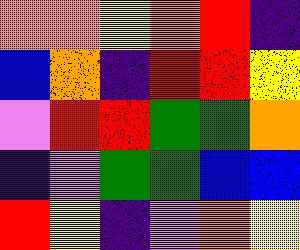[["orange", "orange", "yellow", "orange", "red", "indigo"], ["blue", "orange", "indigo", "red", "red", "yellow"], ["violet", "red", "red", "green", "green", "orange"], ["indigo", "violet", "green", "green", "blue", "blue"], ["red", "yellow", "indigo", "violet", "orange", "yellow"]]